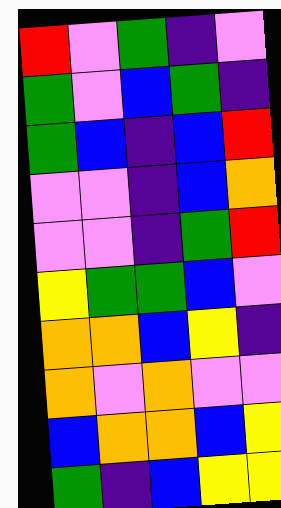[["red", "violet", "green", "indigo", "violet"], ["green", "violet", "blue", "green", "indigo"], ["green", "blue", "indigo", "blue", "red"], ["violet", "violet", "indigo", "blue", "orange"], ["violet", "violet", "indigo", "green", "red"], ["yellow", "green", "green", "blue", "violet"], ["orange", "orange", "blue", "yellow", "indigo"], ["orange", "violet", "orange", "violet", "violet"], ["blue", "orange", "orange", "blue", "yellow"], ["green", "indigo", "blue", "yellow", "yellow"]]